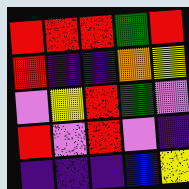[["red", "red", "red", "green", "red"], ["red", "indigo", "indigo", "orange", "yellow"], ["violet", "yellow", "red", "green", "violet"], ["red", "violet", "red", "violet", "indigo"], ["indigo", "indigo", "indigo", "blue", "yellow"]]